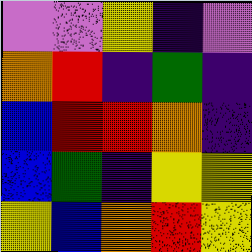[["violet", "violet", "yellow", "indigo", "violet"], ["orange", "red", "indigo", "green", "indigo"], ["blue", "red", "red", "orange", "indigo"], ["blue", "green", "indigo", "yellow", "yellow"], ["yellow", "blue", "orange", "red", "yellow"]]